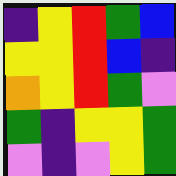[["indigo", "yellow", "red", "green", "blue"], ["yellow", "yellow", "red", "blue", "indigo"], ["orange", "yellow", "red", "green", "violet"], ["green", "indigo", "yellow", "yellow", "green"], ["violet", "indigo", "violet", "yellow", "green"]]